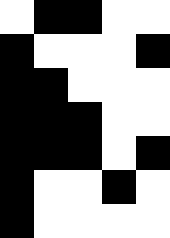[["white", "black", "black", "white", "white"], ["black", "white", "white", "white", "black"], ["black", "black", "white", "white", "white"], ["black", "black", "black", "white", "white"], ["black", "black", "black", "white", "black"], ["black", "white", "white", "black", "white"], ["black", "white", "white", "white", "white"]]